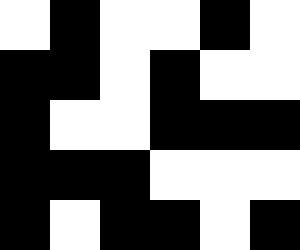[["white", "black", "white", "white", "black", "white"], ["black", "black", "white", "black", "white", "white"], ["black", "white", "white", "black", "black", "black"], ["black", "black", "black", "white", "white", "white"], ["black", "white", "black", "black", "white", "black"]]